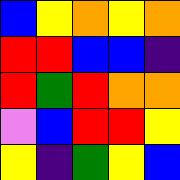[["blue", "yellow", "orange", "yellow", "orange"], ["red", "red", "blue", "blue", "indigo"], ["red", "green", "red", "orange", "orange"], ["violet", "blue", "red", "red", "yellow"], ["yellow", "indigo", "green", "yellow", "blue"]]